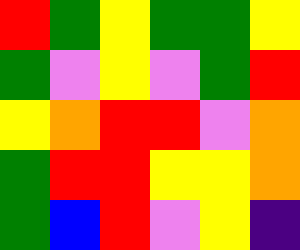[["red", "green", "yellow", "green", "green", "yellow"], ["green", "violet", "yellow", "violet", "green", "red"], ["yellow", "orange", "red", "red", "violet", "orange"], ["green", "red", "red", "yellow", "yellow", "orange"], ["green", "blue", "red", "violet", "yellow", "indigo"]]